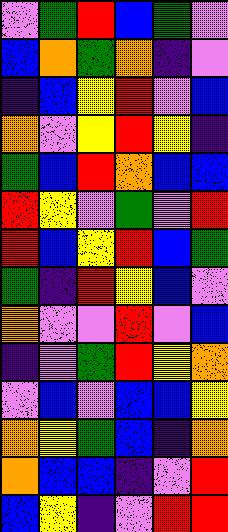[["violet", "green", "red", "blue", "green", "violet"], ["blue", "orange", "green", "orange", "indigo", "violet"], ["indigo", "blue", "yellow", "red", "violet", "blue"], ["orange", "violet", "yellow", "red", "yellow", "indigo"], ["green", "blue", "red", "orange", "blue", "blue"], ["red", "yellow", "violet", "green", "violet", "red"], ["red", "blue", "yellow", "red", "blue", "green"], ["green", "indigo", "red", "yellow", "blue", "violet"], ["orange", "violet", "violet", "red", "violet", "blue"], ["indigo", "violet", "green", "red", "yellow", "orange"], ["violet", "blue", "violet", "blue", "blue", "yellow"], ["orange", "yellow", "green", "blue", "indigo", "orange"], ["orange", "blue", "blue", "indigo", "violet", "red"], ["blue", "yellow", "indigo", "violet", "red", "red"]]